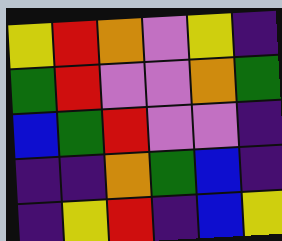[["yellow", "red", "orange", "violet", "yellow", "indigo"], ["green", "red", "violet", "violet", "orange", "green"], ["blue", "green", "red", "violet", "violet", "indigo"], ["indigo", "indigo", "orange", "green", "blue", "indigo"], ["indigo", "yellow", "red", "indigo", "blue", "yellow"]]